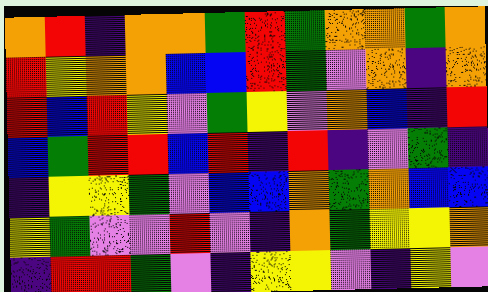[["orange", "red", "indigo", "orange", "orange", "green", "red", "green", "orange", "orange", "green", "orange"], ["red", "yellow", "orange", "orange", "blue", "blue", "red", "green", "violet", "orange", "indigo", "orange"], ["red", "blue", "red", "yellow", "violet", "green", "yellow", "violet", "orange", "blue", "indigo", "red"], ["blue", "green", "red", "red", "blue", "red", "indigo", "red", "indigo", "violet", "green", "indigo"], ["indigo", "yellow", "yellow", "green", "violet", "blue", "blue", "orange", "green", "orange", "blue", "blue"], ["yellow", "green", "violet", "violet", "red", "violet", "indigo", "orange", "green", "yellow", "yellow", "orange"], ["indigo", "red", "red", "green", "violet", "indigo", "yellow", "yellow", "violet", "indigo", "yellow", "violet"]]